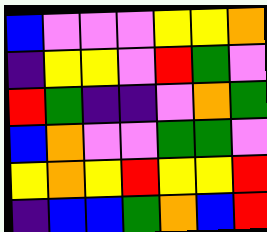[["blue", "violet", "violet", "violet", "yellow", "yellow", "orange"], ["indigo", "yellow", "yellow", "violet", "red", "green", "violet"], ["red", "green", "indigo", "indigo", "violet", "orange", "green"], ["blue", "orange", "violet", "violet", "green", "green", "violet"], ["yellow", "orange", "yellow", "red", "yellow", "yellow", "red"], ["indigo", "blue", "blue", "green", "orange", "blue", "red"]]